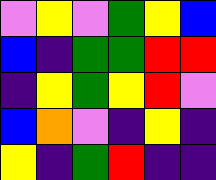[["violet", "yellow", "violet", "green", "yellow", "blue"], ["blue", "indigo", "green", "green", "red", "red"], ["indigo", "yellow", "green", "yellow", "red", "violet"], ["blue", "orange", "violet", "indigo", "yellow", "indigo"], ["yellow", "indigo", "green", "red", "indigo", "indigo"]]